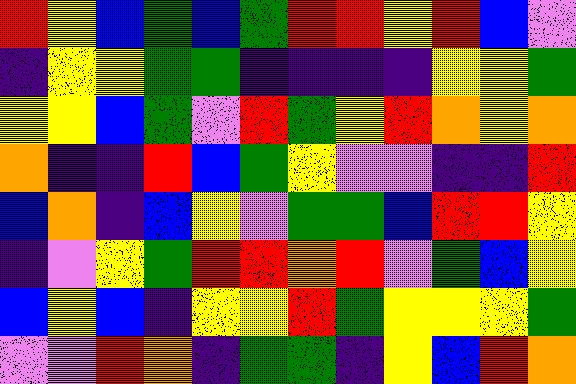[["red", "yellow", "blue", "green", "blue", "green", "red", "red", "yellow", "red", "blue", "violet"], ["indigo", "yellow", "yellow", "green", "green", "indigo", "indigo", "indigo", "indigo", "yellow", "yellow", "green"], ["yellow", "yellow", "blue", "green", "violet", "red", "green", "yellow", "red", "orange", "yellow", "orange"], ["orange", "indigo", "indigo", "red", "blue", "green", "yellow", "violet", "violet", "indigo", "indigo", "red"], ["blue", "orange", "indigo", "blue", "yellow", "violet", "green", "green", "blue", "red", "red", "yellow"], ["indigo", "violet", "yellow", "green", "red", "red", "orange", "red", "violet", "green", "blue", "yellow"], ["blue", "yellow", "blue", "indigo", "yellow", "yellow", "red", "green", "yellow", "yellow", "yellow", "green"], ["violet", "violet", "red", "orange", "indigo", "green", "green", "indigo", "yellow", "blue", "red", "orange"]]